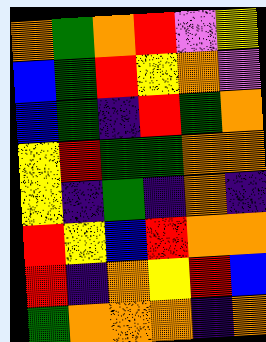[["orange", "green", "orange", "red", "violet", "yellow"], ["blue", "green", "red", "yellow", "orange", "violet"], ["blue", "green", "indigo", "red", "green", "orange"], ["yellow", "red", "green", "green", "orange", "orange"], ["yellow", "indigo", "green", "indigo", "orange", "indigo"], ["red", "yellow", "blue", "red", "orange", "orange"], ["red", "indigo", "orange", "yellow", "red", "blue"], ["green", "orange", "orange", "orange", "indigo", "orange"]]